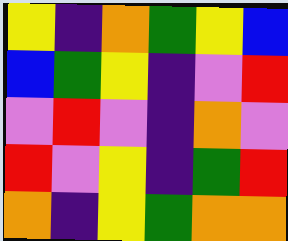[["yellow", "indigo", "orange", "green", "yellow", "blue"], ["blue", "green", "yellow", "indigo", "violet", "red"], ["violet", "red", "violet", "indigo", "orange", "violet"], ["red", "violet", "yellow", "indigo", "green", "red"], ["orange", "indigo", "yellow", "green", "orange", "orange"]]